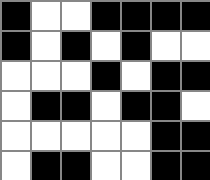[["black", "white", "white", "black", "black", "black", "black"], ["black", "white", "black", "white", "black", "white", "white"], ["white", "white", "white", "black", "white", "black", "black"], ["white", "black", "black", "white", "black", "black", "white"], ["white", "white", "white", "white", "white", "black", "black"], ["white", "black", "black", "white", "white", "black", "black"]]